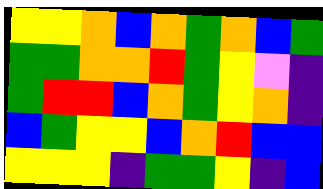[["yellow", "yellow", "orange", "blue", "orange", "green", "orange", "blue", "green"], ["green", "green", "orange", "orange", "red", "green", "yellow", "violet", "indigo"], ["green", "red", "red", "blue", "orange", "green", "yellow", "orange", "indigo"], ["blue", "green", "yellow", "yellow", "blue", "orange", "red", "blue", "blue"], ["yellow", "yellow", "yellow", "indigo", "green", "green", "yellow", "indigo", "blue"]]